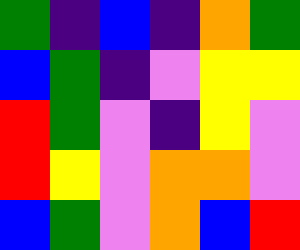[["green", "indigo", "blue", "indigo", "orange", "green"], ["blue", "green", "indigo", "violet", "yellow", "yellow"], ["red", "green", "violet", "indigo", "yellow", "violet"], ["red", "yellow", "violet", "orange", "orange", "violet"], ["blue", "green", "violet", "orange", "blue", "red"]]